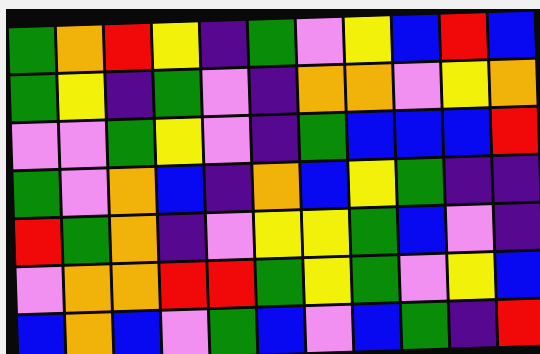[["green", "orange", "red", "yellow", "indigo", "green", "violet", "yellow", "blue", "red", "blue"], ["green", "yellow", "indigo", "green", "violet", "indigo", "orange", "orange", "violet", "yellow", "orange"], ["violet", "violet", "green", "yellow", "violet", "indigo", "green", "blue", "blue", "blue", "red"], ["green", "violet", "orange", "blue", "indigo", "orange", "blue", "yellow", "green", "indigo", "indigo"], ["red", "green", "orange", "indigo", "violet", "yellow", "yellow", "green", "blue", "violet", "indigo"], ["violet", "orange", "orange", "red", "red", "green", "yellow", "green", "violet", "yellow", "blue"], ["blue", "orange", "blue", "violet", "green", "blue", "violet", "blue", "green", "indigo", "red"]]